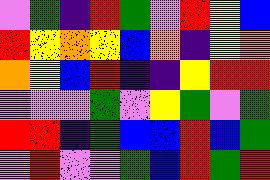[["violet", "green", "indigo", "red", "green", "violet", "red", "yellow", "blue"], ["red", "yellow", "orange", "yellow", "blue", "orange", "indigo", "yellow", "orange"], ["orange", "yellow", "blue", "red", "indigo", "indigo", "yellow", "red", "red"], ["violet", "violet", "violet", "green", "violet", "yellow", "green", "violet", "green"], ["red", "red", "indigo", "green", "blue", "blue", "red", "blue", "green"], ["violet", "red", "violet", "violet", "green", "blue", "red", "green", "red"]]